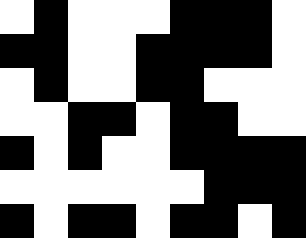[["white", "black", "white", "white", "white", "black", "black", "black", "white"], ["black", "black", "white", "white", "black", "black", "black", "black", "white"], ["white", "black", "white", "white", "black", "black", "white", "white", "white"], ["white", "white", "black", "black", "white", "black", "black", "white", "white"], ["black", "white", "black", "white", "white", "black", "black", "black", "black"], ["white", "white", "white", "white", "white", "white", "black", "black", "black"], ["black", "white", "black", "black", "white", "black", "black", "white", "black"]]